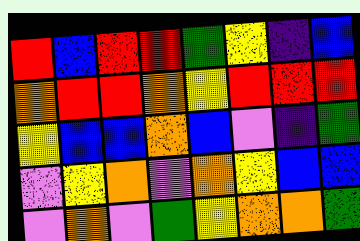[["red", "blue", "red", "red", "green", "yellow", "indigo", "blue"], ["orange", "red", "red", "orange", "yellow", "red", "red", "red"], ["yellow", "blue", "blue", "orange", "blue", "violet", "indigo", "green"], ["violet", "yellow", "orange", "violet", "orange", "yellow", "blue", "blue"], ["violet", "orange", "violet", "green", "yellow", "orange", "orange", "green"]]